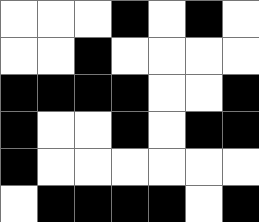[["white", "white", "white", "black", "white", "black", "white"], ["white", "white", "black", "white", "white", "white", "white"], ["black", "black", "black", "black", "white", "white", "black"], ["black", "white", "white", "black", "white", "black", "black"], ["black", "white", "white", "white", "white", "white", "white"], ["white", "black", "black", "black", "black", "white", "black"]]